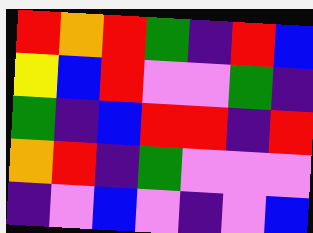[["red", "orange", "red", "green", "indigo", "red", "blue"], ["yellow", "blue", "red", "violet", "violet", "green", "indigo"], ["green", "indigo", "blue", "red", "red", "indigo", "red"], ["orange", "red", "indigo", "green", "violet", "violet", "violet"], ["indigo", "violet", "blue", "violet", "indigo", "violet", "blue"]]